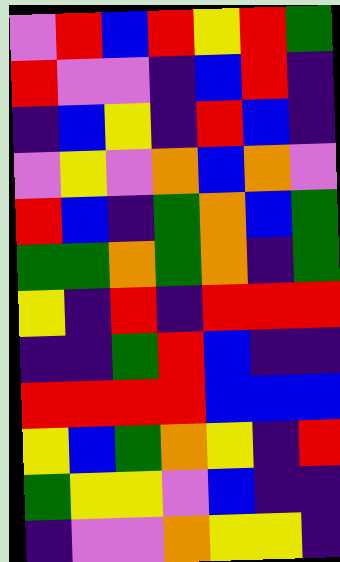[["violet", "red", "blue", "red", "yellow", "red", "green"], ["red", "violet", "violet", "indigo", "blue", "red", "indigo"], ["indigo", "blue", "yellow", "indigo", "red", "blue", "indigo"], ["violet", "yellow", "violet", "orange", "blue", "orange", "violet"], ["red", "blue", "indigo", "green", "orange", "blue", "green"], ["green", "green", "orange", "green", "orange", "indigo", "green"], ["yellow", "indigo", "red", "indigo", "red", "red", "red"], ["indigo", "indigo", "green", "red", "blue", "indigo", "indigo"], ["red", "red", "red", "red", "blue", "blue", "blue"], ["yellow", "blue", "green", "orange", "yellow", "indigo", "red"], ["green", "yellow", "yellow", "violet", "blue", "indigo", "indigo"], ["indigo", "violet", "violet", "orange", "yellow", "yellow", "indigo"]]